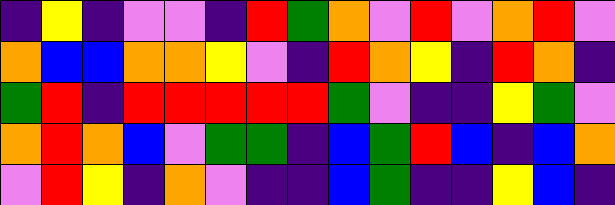[["indigo", "yellow", "indigo", "violet", "violet", "indigo", "red", "green", "orange", "violet", "red", "violet", "orange", "red", "violet"], ["orange", "blue", "blue", "orange", "orange", "yellow", "violet", "indigo", "red", "orange", "yellow", "indigo", "red", "orange", "indigo"], ["green", "red", "indigo", "red", "red", "red", "red", "red", "green", "violet", "indigo", "indigo", "yellow", "green", "violet"], ["orange", "red", "orange", "blue", "violet", "green", "green", "indigo", "blue", "green", "red", "blue", "indigo", "blue", "orange"], ["violet", "red", "yellow", "indigo", "orange", "violet", "indigo", "indigo", "blue", "green", "indigo", "indigo", "yellow", "blue", "indigo"]]